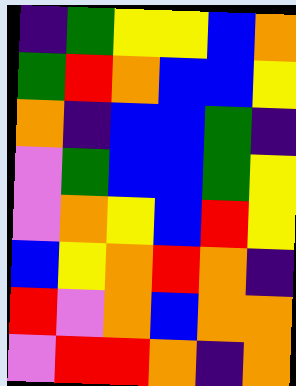[["indigo", "green", "yellow", "yellow", "blue", "orange"], ["green", "red", "orange", "blue", "blue", "yellow"], ["orange", "indigo", "blue", "blue", "green", "indigo"], ["violet", "green", "blue", "blue", "green", "yellow"], ["violet", "orange", "yellow", "blue", "red", "yellow"], ["blue", "yellow", "orange", "red", "orange", "indigo"], ["red", "violet", "orange", "blue", "orange", "orange"], ["violet", "red", "red", "orange", "indigo", "orange"]]